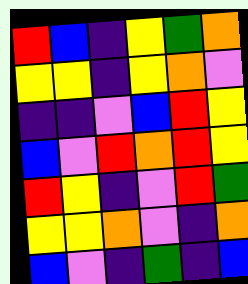[["red", "blue", "indigo", "yellow", "green", "orange"], ["yellow", "yellow", "indigo", "yellow", "orange", "violet"], ["indigo", "indigo", "violet", "blue", "red", "yellow"], ["blue", "violet", "red", "orange", "red", "yellow"], ["red", "yellow", "indigo", "violet", "red", "green"], ["yellow", "yellow", "orange", "violet", "indigo", "orange"], ["blue", "violet", "indigo", "green", "indigo", "blue"]]